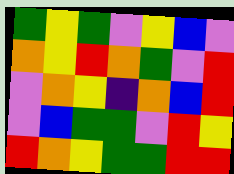[["green", "yellow", "green", "violet", "yellow", "blue", "violet"], ["orange", "yellow", "red", "orange", "green", "violet", "red"], ["violet", "orange", "yellow", "indigo", "orange", "blue", "red"], ["violet", "blue", "green", "green", "violet", "red", "yellow"], ["red", "orange", "yellow", "green", "green", "red", "red"]]